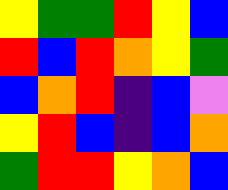[["yellow", "green", "green", "red", "yellow", "blue"], ["red", "blue", "red", "orange", "yellow", "green"], ["blue", "orange", "red", "indigo", "blue", "violet"], ["yellow", "red", "blue", "indigo", "blue", "orange"], ["green", "red", "red", "yellow", "orange", "blue"]]